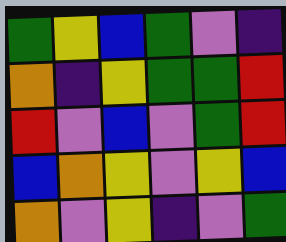[["green", "yellow", "blue", "green", "violet", "indigo"], ["orange", "indigo", "yellow", "green", "green", "red"], ["red", "violet", "blue", "violet", "green", "red"], ["blue", "orange", "yellow", "violet", "yellow", "blue"], ["orange", "violet", "yellow", "indigo", "violet", "green"]]